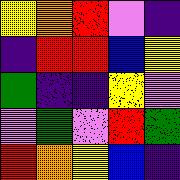[["yellow", "orange", "red", "violet", "indigo"], ["indigo", "red", "red", "blue", "yellow"], ["green", "indigo", "indigo", "yellow", "violet"], ["violet", "green", "violet", "red", "green"], ["red", "orange", "yellow", "blue", "indigo"]]